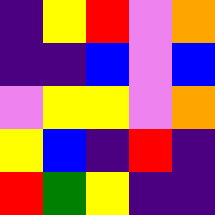[["indigo", "yellow", "red", "violet", "orange"], ["indigo", "indigo", "blue", "violet", "blue"], ["violet", "yellow", "yellow", "violet", "orange"], ["yellow", "blue", "indigo", "red", "indigo"], ["red", "green", "yellow", "indigo", "indigo"]]